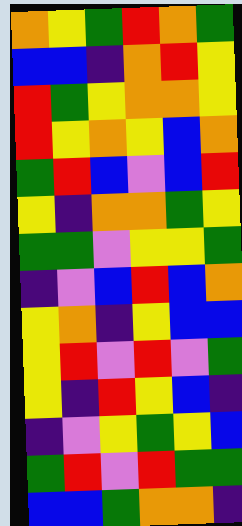[["orange", "yellow", "green", "red", "orange", "green"], ["blue", "blue", "indigo", "orange", "red", "yellow"], ["red", "green", "yellow", "orange", "orange", "yellow"], ["red", "yellow", "orange", "yellow", "blue", "orange"], ["green", "red", "blue", "violet", "blue", "red"], ["yellow", "indigo", "orange", "orange", "green", "yellow"], ["green", "green", "violet", "yellow", "yellow", "green"], ["indigo", "violet", "blue", "red", "blue", "orange"], ["yellow", "orange", "indigo", "yellow", "blue", "blue"], ["yellow", "red", "violet", "red", "violet", "green"], ["yellow", "indigo", "red", "yellow", "blue", "indigo"], ["indigo", "violet", "yellow", "green", "yellow", "blue"], ["green", "red", "violet", "red", "green", "green"], ["blue", "blue", "green", "orange", "orange", "indigo"]]